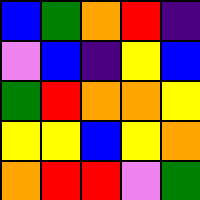[["blue", "green", "orange", "red", "indigo"], ["violet", "blue", "indigo", "yellow", "blue"], ["green", "red", "orange", "orange", "yellow"], ["yellow", "yellow", "blue", "yellow", "orange"], ["orange", "red", "red", "violet", "green"]]